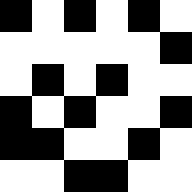[["black", "white", "black", "white", "black", "white"], ["white", "white", "white", "white", "white", "black"], ["white", "black", "white", "black", "white", "white"], ["black", "white", "black", "white", "white", "black"], ["black", "black", "white", "white", "black", "white"], ["white", "white", "black", "black", "white", "white"]]